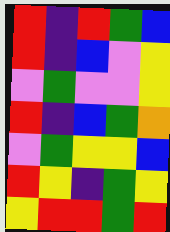[["red", "indigo", "red", "green", "blue"], ["red", "indigo", "blue", "violet", "yellow"], ["violet", "green", "violet", "violet", "yellow"], ["red", "indigo", "blue", "green", "orange"], ["violet", "green", "yellow", "yellow", "blue"], ["red", "yellow", "indigo", "green", "yellow"], ["yellow", "red", "red", "green", "red"]]